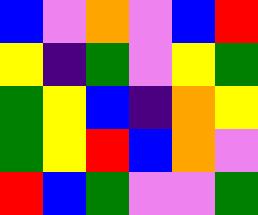[["blue", "violet", "orange", "violet", "blue", "red"], ["yellow", "indigo", "green", "violet", "yellow", "green"], ["green", "yellow", "blue", "indigo", "orange", "yellow"], ["green", "yellow", "red", "blue", "orange", "violet"], ["red", "blue", "green", "violet", "violet", "green"]]